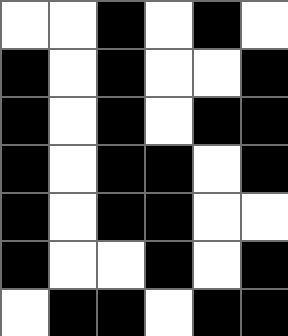[["white", "white", "black", "white", "black", "white"], ["black", "white", "black", "white", "white", "black"], ["black", "white", "black", "white", "black", "black"], ["black", "white", "black", "black", "white", "black"], ["black", "white", "black", "black", "white", "white"], ["black", "white", "white", "black", "white", "black"], ["white", "black", "black", "white", "black", "black"]]